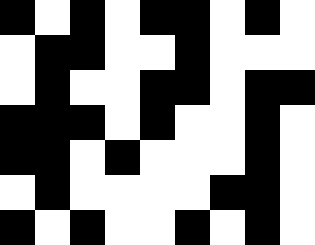[["black", "white", "black", "white", "black", "black", "white", "black", "white"], ["white", "black", "black", "white", "white", "black", "white", "white", "white"], ["white", "black", "white", "white", "black", "black", "white", "black", "black"], ["black", "black", "black", "white", "black", "white", "white", "black", "white"], ["black", "black", "white", "black", "white", "white", "white", "black", "white"], ["white", "black", "white", "white", "white", "white", "black", "black", "white"], ["black", "white", "black", "white", "white", "black", "white", "black", "white"]]